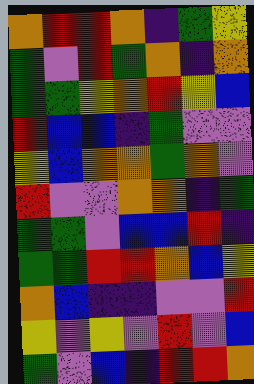[["orange", "red", "red", "orange", "indigo", "green", "yellow"], ["green", "violet", "red", "green", "orange", "indigo", "orange"], ["green", "green", "yellow", "orange", "red", "yellow", "blue"], ["red", "blue", "blue", "indigo", "green", "violet", "violet"], ["yellow", "blue", "orange", "orange", "green", "orange", "violet"], ["red", "violet", "violet", "orange", "orange", "indigo", "green"], ["green", "green", "violet", "blue", "blue", "red", "indigo"], ["green", "green", "red", "red", "orange", "blue", "yellow"], ["orange", "blue", "indigo", "indigo", "violet", "violet", "red"], ["yellow", "violet", "yellow", "violet", "red", "violet", "blue"], ["green", "violet", "blue", "indigo", "red", "red", "orange"]]